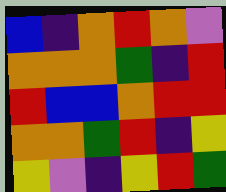[["blue", "indigo", "orange", "red", "orange", "violet"], ["orange", "orange", "orange", "green", "indigo", "red"], ["red", "blue", "blue", "orange", "red", "red"], ["orange", "orange", "green", "red", "indigo", "yellow"], ["yellow", "violet", "indigo", "yellow", "red", "green"]]